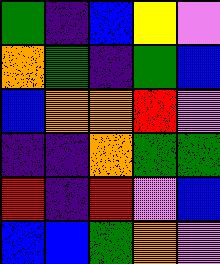[["green", "indigo", "blue", "yellow", "violet"], ["orange", "green", "indigo", "green", "blue"], ["blue", "orange", "orange", "red", "violet"], ["indigo", "indigo", "orange", "green", "green"], ["red", "indigo", "red", "violet", "blue"], ["blue", "blue", "green", "orange", "violet"]]